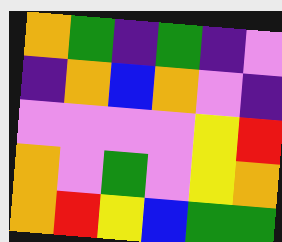[["orange", "green", "indigo", "green", "indigo", "violet"], ["indigo", "orange", "blue", "orange", "violet", "indigo"], ["violet", "violet", "violet", "violet", "yellow", "red"], ["orange", "violet", "green", "violet", "yellow", "orange"], ["orange", "red", "yellow", "blue", "green", "green"]]